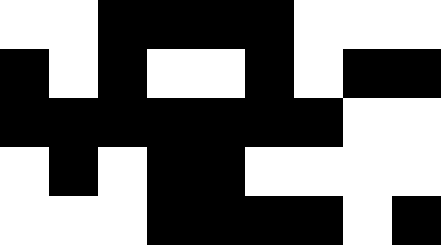[["white", "white", "black", "black", "black", "black", "white", "white", "white"], ["black", "white", "black", "white", "white", "black", "white", "black", "black"], ["black", "black", "black", "black", "black", "black", "black", "white", "white"], ["white", "black", "white", "black", "black", "white", "white", "white", "white"], ["white", "white", "white", "black", "black", "black", "black", "white", "black"]]